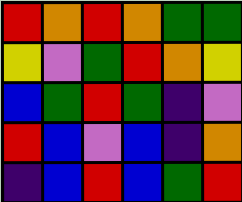[["red", "orange", "red", "orange", "green", "green"], ["yellow", "violet", "green", "red", "orange", "yellow"], ["blue", "green", "red", "green", "indigo", "violet"], ["red", "blue", "violet", "blue", "indigo", "orange"], ["indigo", "blue", "red", "blue", "green", "red"]]